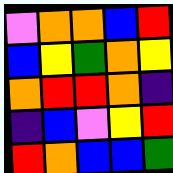[["violet", "orange", "orange", "blue", "red"], ["blue", "yellow", "green", "orange", "yellow"], ["orange", "red", "red", "orange", "indigo"], ["indigo", "blue", "violet", "yellow", "red"], ["red", "orange", "blue", "blue", "green"]]